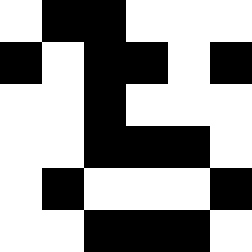[["white", "black", "black", "white", "white", "white"], ["black", "white", "black", "black", "white", "black"], ["white", "white", "black", "white", "white", "white"], ["white", "white", "black", "black", "black", "white"], ["white", "black", "white", "white", "white", "black"], ["white", "white", "black", "black", "black", "white"]]